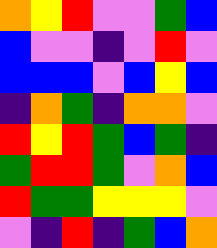[["orange", "yellow", "red", "violet", "violet", "green", "blue"], ["blue", "violet", "violet", "indigo", "violet", "red", "violet"], ["blue", "blue", "blue", "violet", "blue", "yellow", "blue"], ["indigo", "orange", "green", "indigo", "orange", "orange", "violet"], ["red", "yellow", "red", "green", "blue", "green", "indigo"], ["green", "red", "red", "green", "violet", "orange", "blue"], ["red", "green", "green", "yellow", "yellow", "yellow", "violet"], ["violet", "indigo", "red", "indigo", "green", "blue", "orange"]]